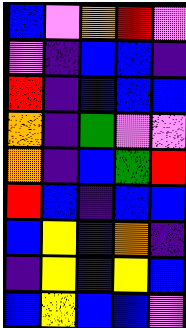[["blue", "violet", "orange", "red", "violet"], ["violet", "indigo", "blue", "blue", "indigo"], ["red", "indigo", "blue", "blue", "blue"], ["orange", "indigo", "green", "violet", "violet"], ["orange", "indigo", "blue", "green", "red"], ["red", "blue", "indigo", "blue", "blue"], ["blue", "yellow", "indigo", "orange", "indigo"], ["indigo", "yellow", "indigo", "yellow", "blue"], ["blue", "yellow", "blue", "blue", "violet"]]